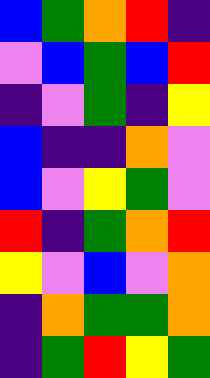[["blue", "green", "orange", "red", "indigo"], ["violet", "blue", "green", "blue", "red"], ["indigo", "violet", "green", "indigo", "yellow"], ["blue", "indigo", "indigo", "orange", "violet"], ["blue", "violet", "yellow", "green", "violet"], ["red", "indigo", "green", "orange", "red"], ["yellow", "violet", "blue", "violet", "orange"], ["indigo", "orange", "green", "green", "orange"], ["indigo", "green", "red", "yellow", "green"]]